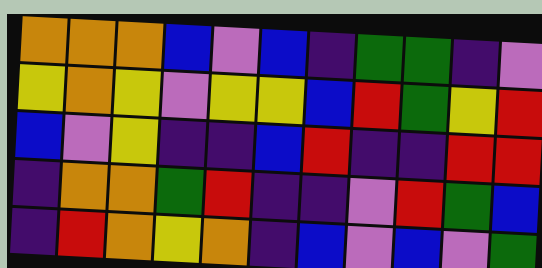[["orange", "orange", "orange", "blue", "violet", "blue", "indigo", "green", "green", "indigo", "violet"], ["yellow", "orange", "yellow", "violet", "yellow", "yellow", "blue", "red", "green", "yellow", "red"], ["blue", "violet", "yellow", "indigo", "indigo", "blue", "red", "indigo", "indigo", "red", "red"], ["indigo", "orange", "orange", "green", "red", "indigo", "indigo", "violet", "red", "green", "blue"], ["indigo", "red", "orange", "yellow", "orange", "indigo", "blue", "violet", "blue", "violet", "green"]]